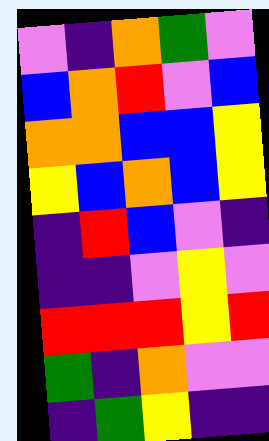[["violet", "indigo", "orange", "green", "violet"], ["blue", "orange", "red", "violet", "blue"], ["orange", "orange", "blue", "blue", "yellow"], ["yellow", "blue", "orange", "blue", "yellow"], ["indigo", "red", "blue", "violet", "indigo"], ["indigo", "indigo", "violet", "yellow", "violet"], ["red", "red", "red", "yellow", "red"], ["green", "indigo", "orange", "violet", "violet"], ["indigo", "green", "yellow", "indigo", "indigo"]]